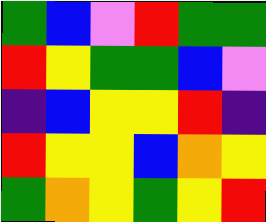[["green", "blue", "violet", "red", "green", "green"], ["red", "yellow", "green", "green", "blue", "violet"], ["indigo", "blue", "yellow", "yellow", "red", "indigo"], ["red", "yellow", "yellow", "blue", "orange", "yellow"], ["green", "orange", "yellow", "green", "yellow", "red"]]